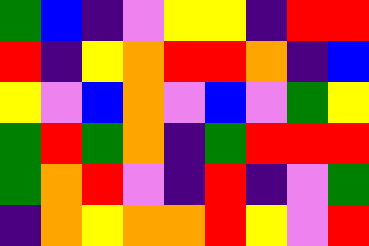[["green", "blue", "indigo", "violet", "yellow", "yellow", "indigo", "red", "red"], ["red", "indigo", "yellow", "orange", "red", "red", "orange", "indigo", "blue"], ["yellow", "violet", "blue", "orange", "violet", "blue", "violet", "green", "yellow"], ["green", "red", "green", "orange", "indigo", "green", "red", "red", "red"], ["green", "orange", "red", "violet", "indigo", "red", "indigo", "violet", "green"], ["indigo", "orange", "yellow", "orange", "orange", "red", "yellow", "violet", "red"]]